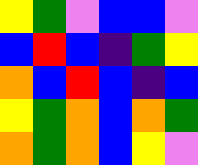[["yellow", "green", "violet", "blue", "blue", "violet"], ["blue", "red", "blue", "indigo", "green", "yellow"], ["orange", "blue", "red", "blue", "indigo", "blue"], ["yellow", "green", "orange", "blue", "orange", "green"], ["orange", "green", "orange", "blue", "yellow", "violet"]]